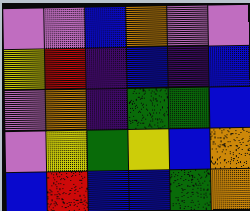[["violet", "violet", "blue", "orange", "violet", "violet"], ["yellow", "red", "indigo", "blue", "indigo", "blue"], ["violet", "orange", "indigo", "green", "green", "blue"], ["violet", "yellow", "green", "yellow", "blue", "orange"], ["blue", "red", "blue", "blue", "green", "orange"]]